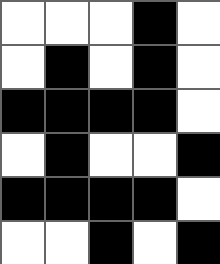[["white", "white", "white", "black", "white"], ["white", "black", "white", "black", "white"], ["black", "black", "black", "black", "white"], ["white", "black", "white", "white", "black"], ["black", "black", "black", "black", "white"], ["white", "white", "black", "white", "black"]]